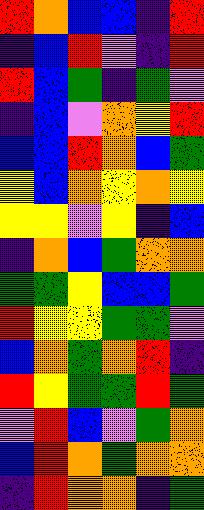[["red", "orange", "blue", "blue", "indigo", "red"], ["indigo", "blue", "red", "violet", "indigo", "red"], ["red", "blue", "green", "indigo", "green", "violet"], ["indigo", "blue", "violet", "orange", "yellow", "red"], ["blue", "blue", "red", "orange", "blue", "green"], ["yellow", "blue", "orange", "yellow", "orange", "yellow"], ["yellow", "yellow", "violet", "yellow", "indigo", "blue"], ["indigo", "orange", "blue", "green", "orange", "orange"], ["green", "green", "yellow", "blue", "blue", "green"], ["red", "yellow", "yellow", "green", "green", "violet"], ["blue", "orange", "green", "orange", "red", "indigo"], ["red", "yellow", "green", "green", "red", "green"], ["violet", "red", "blue", "violet", "green", "orange"], ["blue", "red", "orange", "green", "orange", "orange"], ["indigo", "red", "orange", "orange", "indigo", "green"]]